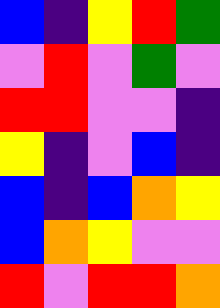[["blue", "indigo", "yellow", "red", "green"], ["violet", "red", "violet", "green", "violet"], ["red", "red", "violet", "violet", "indigo"], ["yellow", "indigo", "violet", "blue", "indigo"], ["blue", "indigo", "blue", "orange", "yellow"], ["blue", "orange", "yellow", "violet", "violet"], ["red", "violet", "red", "red", "orange"]]